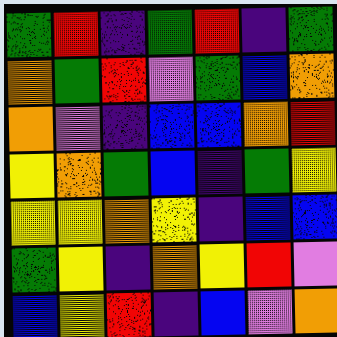[["green", "red", "indigo", "green", "red", "indigo", "green"], ["orange", "green", "red", "violet", "green", "blue", "orange"], ["orange", "violet", "indigo", "blue", "blue", "orange", "red"], ["yellow", "orange", "green", "blue", "indigo", "green", "yellow"], ["yellow", "yellow", "orange", "yellow", "indigo", "blue", "blue"], ["green", "yellow", "indigo", "orange", "yellow", "red", "violet"], ["blue", "yellow", "red", "indigo", "blue", "violet", "orange"]]